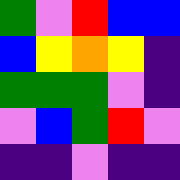[["green", "violet", "red", "blue", "blue"], ["blue", "yellow", "orange", "yellow", "indigo"], ["green", "green", "green", "violet", "indigo"], ["violet", "blue", "green", "red", "violet"], ["indigo", "indigo", "violet", "indigo", "indigo"]]